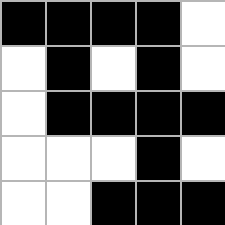[["black", "black", "black", "black", "white"], ["white", "black", "white", "black", "white"], ["white", "black", "black", "black", "black"], ["white", "white", "white", "black", "white"], ["white", "white", "black", "black", "black"]]